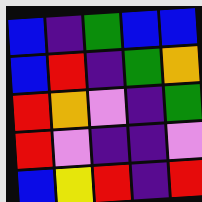[["blue", "indigo", "green", "blue", "blue"], ["blue", "red", "indigo", "green", "orange"], ["red", "orange", "violet", "indigo", "green"], ["red", "violet", "indigo", "indigo", "violet"], ["blue", "yellow", "red", "indigo", "red"]]